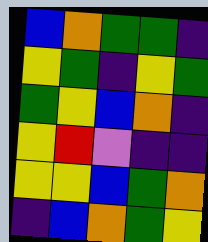[["blue", "orange", "green", "green", "indigo"], ["yellow", "green", "indigo", "yellow", "green"], ["green", "yellow", "blue", "orange", "indigo"], ["yellow", "red", "violet", "indigo", "indigo"], ["yellow", "yellow", "blue", "green", "orange"], ["indigo", "blue", "orange", "green", "yellow"]]